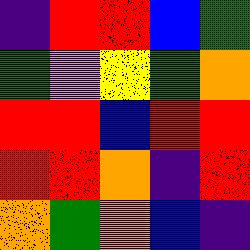[["indigo", "red", "red", "blue", "green"], ["green", "violet", "yellow", "green", "orange"], ["red", "red", "blue", "red", "red"], ["red", "red", "orange", "indigo", "red"], ["orange", "green", "orange", "blue", "indigo"]]